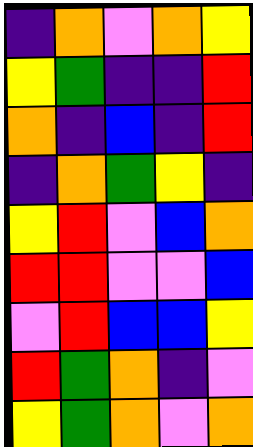[["indigo", "orange", "violet", "orange", "yellow"], ["yellow", "green", "indigo", "indigo", "red"], ["orange", "indigo", "blue", "indigo", "red"], ["indigo", "orange", "green", "yellow", "indigo"], ["yellow", "red", "violet", "blue", "orange"], ["red", "red", "violet", "violet", "blue"], ["violet", "red", "blue", "blue", "yellow"], ["red", "green", "orange", "indigo", "violet"], ["yellow", "green", "orange", "violet", "orange"]]